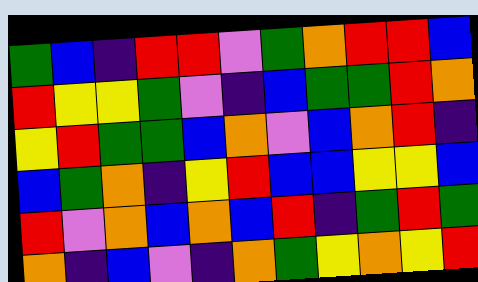[["green", "blue", "indigo", "red", "red", "violet", "green", "orange", "red", "red", "blue"], ["red", "yellow", "yellow", "green", "violet", "indigo", "blue", "green", "green", "red", "orange"], ["yellow", "red", "green", "green", "blue", "orange", "violet", "blue", "orange", "red", "indigo"], ["blue", "green", "orange", "indigo", "yellow", "red", "blue", "blue", "yellow", "yellow", "blue"], ["red", "violet", "orange", "blue", "orange", "blue", "red", "indigo", "green", "red", "green"], ["orange", "indigo", "blue", "violet", "indigo", "orange", "green", "yellow", "orange", "yellow", "red"]]